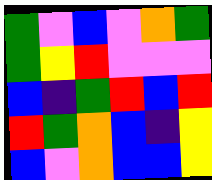[["green", "violet", "blue", "violet", "orange", "green"], ["green", "yellow", "red", "violet", "violet", "violet"], ["blue", "indigo", "green", "red", "blue", "red"], ["red", "green", "orange", "blue", "indigo", "yellow"], ["blue", "violet", "orange", "blue", "blue", "yellow"]]